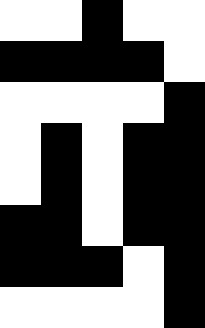[["white", "white", "black", "white", "white"], ["black", "black", "black", "black", "white"], ["white", "white", "white", "white", "black"], ["white", "black", "white", "black", "black"], ["white", "black", "white", "black", "black"], ["black", "black", "white", "black", "black"], ["black", "black", "black", "white", "black"], ["white", "white", "white", "white", "black"]]